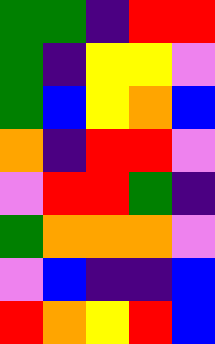[["green", "green", "indigo", "red", "red"], ["green", "indigo", "yellow", "yellow", "violet"], ["green", "blue", "yellow", "orange", "blue"], ["orange", "indigo", "red", "red", "violet"], ["violet", "red", "red", "green", "indigo"], ["green", "orange", "orange", "orange", "violet"], ["violet", "blue", "indigo", "indigo", "blue"], ["red", "orange", "yellow", "red", "blue"]]